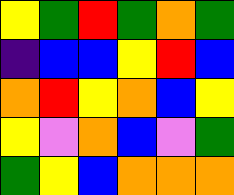[["yellow", "green", "red", "green", "orange", "green"], ["indigo", "blue", "blue", "yellow", "red", "blue"], ["orange", "red", "yellow", "orange", "blue", "yellow"], ["yellow", "violet", "orange", "blue", "violet", "green"], ["green", "yellow", "blue", "orange", "orange", "orange"]]